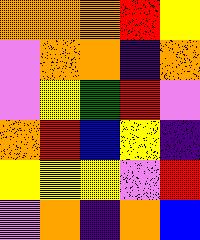[["orange", "orange", "orange", "red", "yellow"], ["violet", "orange", "orange", "indigo", "orange"], ["violet", "yellow", "green", "red", "violet"], ["orange", "red", "blue", "yellow", "indigo"], ["yellow", "yellow", "yellow", "violet", "red"], ["violet", "orange", "indigo", "orange", "blue"]]